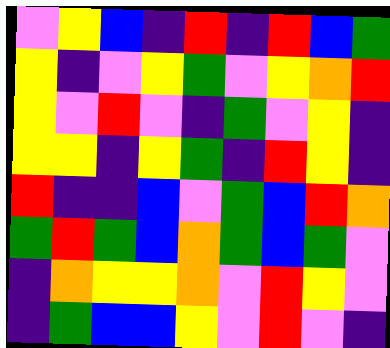[["violet", "yellow", "blue", "indigo", "red", "indigo", "red", "blue", "green"], ["yellow", "indigo", "violet", "yellow", "green", "violet", "yellow", "orange", "red"], ["yellow", "violet", "red", "violet", "indigo", "green", "violet", "yellow", "indigo"], ["yellow", "yellow", "indigo", "yellow", "green", "indigo", "red", "yellow", "indigo"], ["red", "indigo", "indigo", "blue", "violet", "green", "blue", "red", "orange"], ["green", "red", "green", "blue", "orange", "green", "blue", "green", "violet"], ["indigo", "orange", "yellow", "yellow", "orange", "violet", "red", "yellow", "violet"], ["indigo", "green", "blue", "blue", "yellow", "violet", "red", "violet", "indigo"]]